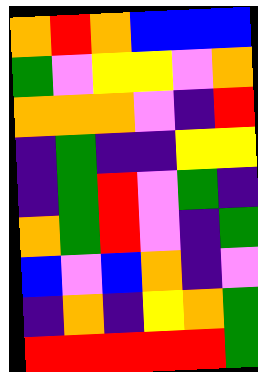[["orange", "red", "orange", "blue", "blue", "blue"], ["green", "violet", "yellow", "yellow", "violet", "orange"], ["orange", "orange", "orange", "violet", "indigo", "red"], ["indigo", "green", "indigo", "indigo", "yellow", "yellow"], ["indigo", "green", "red", "violet", "green", "indigo"], ["orange", "green", "red", "violet", "indigo", "green"], ["blue", "violet", "blue", "orange", "indigo", "violet"], ["indigo", "orange", "indigo", "yellow", "orange", "green"], ["red", "red", "red", "red", "red", "green"]]